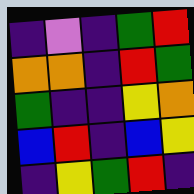[["indigo", "violet", "indigo", "green", "red"], ["orange", "orange", "indigo", "red", "green"], ["green", "indigo", "indigo", "yellow", "orange"], ["blue", "red", "indigo", "blue", "yellow"], ["indigo", "yellow", "green", "red", "indigo"]]